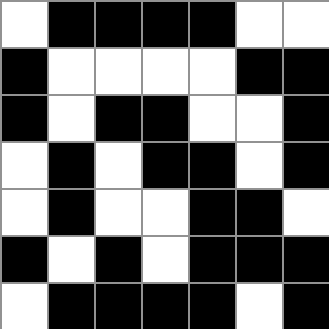[["white", "black", "black", "black", "black", "white", "white"], ["black", "white", "white", "white", "white", "black", "black"], ["black", "white", "black", "black", "white", "white", "black"], ["white", "black", "white", "black", "black", "white", "black"], ["white", "black", "white", "white", "black", "black", "white"], ["black", "white", "black", "white", "black", "black", "black"], ["white", "black", "black", "black", "black", "white", "black"]]